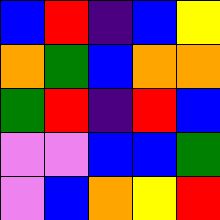[["blue", "red", "indigo", "blue", "yellow"], ["orange", "green", "blue", "orange", "orange"], ["green", "red", "indigo", "red", "blue"], ["violet", "violet", "blue", "blue", "green"], ["violet", "blue", "orange", "yellow", "red"]]